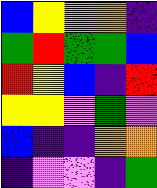[["blue", "yellow", "violet", "orange", "indigo"], ["green", "red", "green", "green", "blue"], ["red", "yellow", "blue", "indigo", "red"], ["yellow", "yellow", "violet", "green", "violet"], ["blue", "indigo", "indigo", "orange", "orange"], ["indigo", "violet", "violet", "indigo", "green"]]